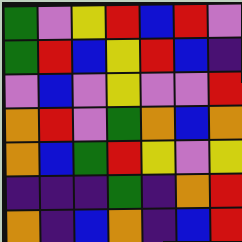[["green", "violet", "yellow", "red", "blue", "red", "violet"], ["green", "red", "blue", "yellow", "red", "blue", "indigo"], ["violet", "blue", "violet", "yellow", "violet", "violet", "red"], ["orange", "red", "violet", "green", "orange", "blue", "orange"], ["orange", "blue", "green", "red", "yellow", "violet", "yellow"], ["indigo", "indigo", "indigo", "green", "indigo", "orange", "red"], ["orange", "indigo", "blue", "orange", "indigo", "blue", "red"]]